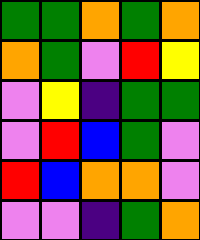[["green", "green", "orange", "green", "orange"], ["orange", "green", "violet", "red", "yellow"], ["violet", "yellow", "indigo", "green", "green"], ["violet", "red", "blue", "green", "violet"], ["red", "blue", "orange", "orange", "violet"], ["violet", "violet", "indigo", "green", "orange"]]